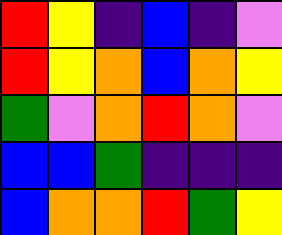[["red", "yellow", "indigo", "blue", "indigo", "violet"], ["red", "yellow", "orange", "blue", "orange", "yellow"], ["green", "violet", "orange", "red", "orange", "violet"], ["blue", "blue", "green", "indigo", "indigo", "indigo"], ["blue", "orange", "orange", "red", "green", "yellow"]]